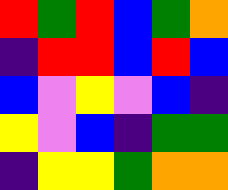[["red", "green", "red", "blue", "green", "orange"], ["indigo", "red", "red", "blue", "red", "blue"], ["blue", "violet", "yellow", "violet", "blue", "indigo"], ["yellow", "violet", "blue", "indigo", "green", "green"], ["indigo", "yellow", "yellow", "green", "orange", "orange"]]